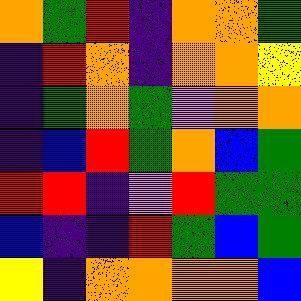[["orange", "green", "red", "indigo", "orange", "orange", "green"], ["indigo", "red", "orange", "indigo", "orange", "orange", "yellow"], ["indigo", "green", "orange", "green", "violet", "orange", "orange"], ["indigo", "blue", "red", "green", "orange", "blue", "green"], ["red", "red", "indigo", "violet", "red", "green", "green"], ["blue", "indigo", "indigo", "red", "green", "blue", "green"], ["yellow", "indigo", "orange", "orange", "orange", "orange", "blue"]]